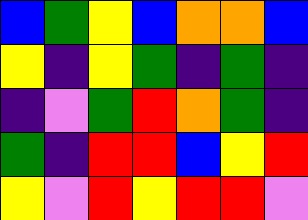[["blue", "green", "yellow", "blue", "orange", "orange", "blue"], ["yellow", "indigo", "yellow", "green", "indigo", "green", "indigo"], ["indigo", "violet", "green", "red", "orange", "green", "indigo"], ["green", "indigo", "red", "red", "blue", "yellow", "red"], ["yellow", "violet", "red", "yellow", "red", "red", "violet"]]